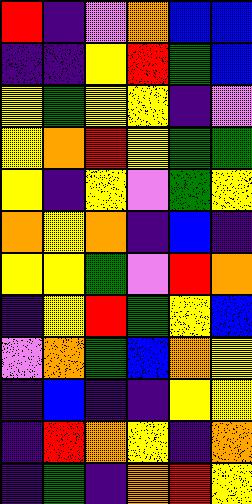[["red", "indigo", "violet", "orange", "blue", "blue"], ["indigo", "indigo", "yellow", "red", "green", "blue"], ["yellow", "green", "yellow", "yellow", "indigo", "violet"], ["yellow", "orange", "red", "yellow", "green", "green"], ["yellow", "indigo", "yellow", "violet", "green", "yellow"], ["orange", "yellow", "orange", "indigo", "blue", "indigo"], ["yellow", "yellow", "green", "violet", "red", "orange"], ["indigo", "yellow", "red", "green", "yellow", "blue"], ["violet", "orange", "green", "blue", "orange", "yellow"], ["indigo", "blue", "indigo", "indigo", "yellow", "yellow"], ["indigo", "red", "orange", "yellow", "indigo", "orange"], ["indigo", "green", "indigo", "orange", "red", "yellow"]]